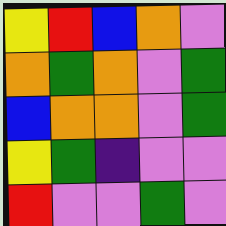[["yellow", "red", "blue", "orange", "violet"], ["orange", "green", "orange", "violet", "green"], ["blue", "orange", "orange", "violet", "green"], ["yellow", "green", "indigo", "violet", "violet"], ["red", "violet", "violet", "green", "violet"]]